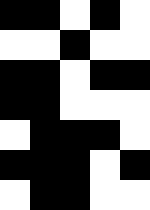[["black", "black", "white", "black", "white"], ["white", "white", "black", "white", "white"], ["black", "black", "white", "black", "black"], ["black", "black", "white", "white", "white"], ["white", "black", "black", "black", "white"], ["black", "black", "black", "white", "black"], ["white", "black", "black", "white", "white"]]